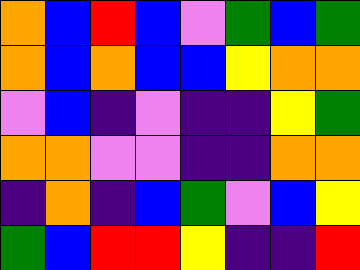[["orange", "blue", "red", "blue", "violet", "green", "blue", "green"], ["orange", "blue", "orange", "blue", "blue", "yellow", "orange", "orange"], ["violet", "blue", "indigo", "violet", "indigo", "indigo", "yellow", "green"], ["orange", "orange", "violet", "violet", "indigo", "indigo", "orange", "orange"], ["indigo", "orange", "indigo", "blue", "green", "violet", "blue", "yellow"], ["green", "blue", "red", "red", "yellow", "indigo", "indigo", "red"]]